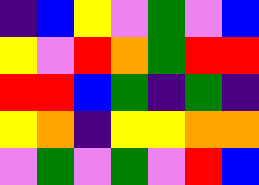[["indigo", "blue", "yellow", "violet", "green", "violet", "blue"], ["yellow", "violet", "red", "orange", "green", "red", "red"], ["red", "red", "blue", "green", "indigo", "green", "indigo"], ["yellow", "orange", "indigo", "yellow", "yellow", "orange", "orange"], ["violet", "green", "violet", "green", "violet", "red", "blue"]]